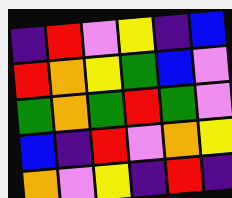[["indigo", "red", "violet", "yellow", "indigo", "blue"], ["red", "orange", "yellow", "green", "blue", "violet"], ["green", "orange", "green", "red", "green", "violet"], ["blue", "indigo", "red", "violet", "orange", "yellow"], ["orange", "violet", "yellow", "indigo", "red", "indigo"]]